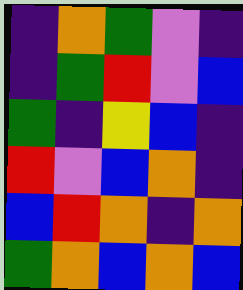[["indigo", "orange", "green", "violet", "indigo"], ["indigo", "green", "red", "violet", "blue"], ["green", "indigo", "yellow", "blue", "indigo"], ["red", "violet", "blue", "orange", "indigo"], ["blue", "red", "orange", "indigo", "orange"], ["green", "orange", "blue", "orange", "blue"]]